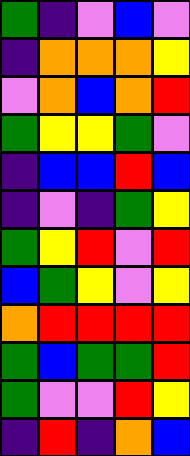[["green", "indigo", "violet", "blue", "violet"], ["indigo", "orange", "orange", "orange", "yellow"], ["violet", "orange", "blue", "orange", "red"], ["green", "yellow", "yellow", "green", "violet"], ["indigo", "blue", "blue", "red", "blue"], ["indigo", "violet", "indigo", "green", "yellow"], ["green", "yellow", "red", "violet", "red"], ["blue", "green", "yellow", "violet", "yellow"], ["orange", "red", "red", "red", "red"], ["green", "blue", "green", "green", "red"], ["green", "violet", "violet", "red", "yellow"], ["indigo", "red", "indigo", "orange", "blue"]]